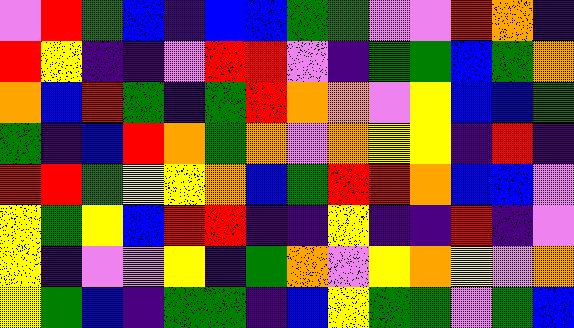[["violet", "red", "green", "blue", "indigo", "blue", "blue", "green", "green", "violet", "violet", "red", "orange", "indigo"], ["red", "yellow", "indigo", "indigo", "violet", "red", "red", "violet", "indigo", "green", "green", "blue", "green", "orange"], ["orange", "blue", "red", "green", "indigo", "green", "red", "orange", "orange", "violet", "yellow", "blue", "blue", "green"], ["green", "indigo", "blue", "red", "orange", "green", "orange", "violet", "orange", "yellow", "yellow", "indigo", "red", "indigo"], ["red", "red", "green", "yellow", "yellow", "orange", "blue", "green", "red", "red", "orange", "blue", "blue", "violet"], ["yellow", "green", "yellow", "blue", "red", "red", "indigo", "indigo", "yellow", "indigo", "indigo", "red", "indigo", "violet"], ["yellow", "indigo", "violet", "violet", "yellow", "indigo", "green", "orange", "violet", "yellow", "orange", "yellow", "violet", "orange"], ["yellow", "green", "blue", "indigo", "green", "green", "indigo", "blue", "yellow", "green", "green", "violet", "green", "blue"]]